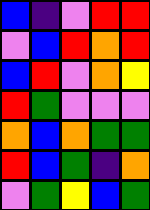[["blue", "indigo", "violet", "red", "red"], ["violet", "blue", "red", "orange", "red"], ["blue", "red", "violet", "orange", "yellow"], ["red", "green", "violet", "violet", "violet"], ["orange", "blue", "orange", "green", "green"], ["red", "blue", "green", "indigo", "orange"], ["violet", "green", "yellow", "blue", "green"]]